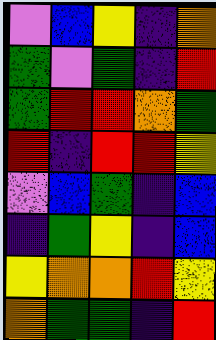[["violet", "blue", "yellow", "indigo", "orange"], ["green", "violet", "green", "indigo", "red"], ["green", "red", "red", "orange", "green"], ["red", "indigo", "red", "red", "yellow"], ["violet", "blue", "green", "indigo", "blue"], ["indigo", "green", "yellow", "indigo", "blue"], ["yellow", "orange", "orange", "red", "yellow"], ["orange", "green", "green", "indigo", "red"]]